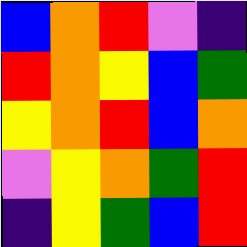[["blue", "orange", "red", "violet", "indigo"], ["red", "orange", "yellow", "blue", "green"], ["yellow", "orange", "red", "blue", "orange"], ["violet", "yellow", "orange", "green", "red"], ["indigo", "yellow", "green", "blue", "red"]]